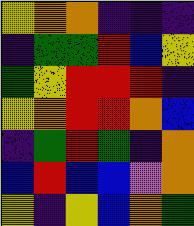[["yellow", "orange", "orange", "indigo", "indigo", "indigo"], ["indigo", "green", "green", "red", "blue", "yellow"], ["green", "yellow", "red", "red", "red", "indigo"], ["yellow", "orange", "red", "red", "orange", "blue"], ["indigo", "green", "red", "green", "indigo", "orange"], ["blue", "red", "blue", "blue", "violet", "orange"], ["yellow", "indigo", "yellow", "blue", "orange", "green"]]